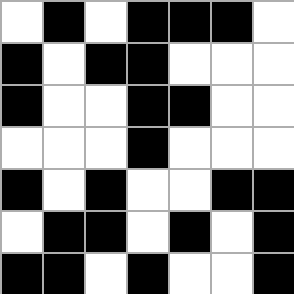[["white", "black", "white", "black", "black", "black", "white"], ["black", "white", "black", "black", "white", "white", "white"], ["black", "white", "white", "black", "black", "white", "white"], ["white", "white", "white", "black", "white", "white", "white"], ["black", "white", "black", "white", "white", "black", "black"], ["white", "black", "black", "white", "black", "white", "black"], ["black", "black", "white", "black", "white", "white", "black"]]